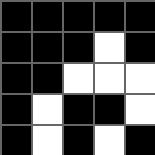[["black", "black", "black", "black", "black"], ["black", "black", "black", "white", "black"], ["black", "black", "white", "white", "white"], ["black", "white", "black", "black", "white"], ["black", "white", "black", "white", "black"]]